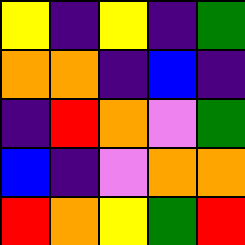[["yellow", "indigo", "yellow", "indigo", "green"], ["orange", "orange", "indigo", "blue", "indigo"], ["indigo", "red", "orange", "violet", "green"], ["blue", "indigo", "violet", "orange", "orange"], ["red", "orange", "yellow", "green", "red"]]